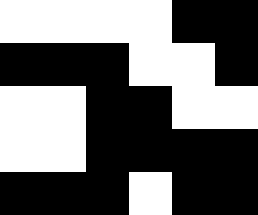[["white", "white", "white", "white", "black", "black"], ["black", "black", "black", "white", "white", "black"], ["white", "white", "black", "black", "white", "white"], ["white", "white", "black", "black", "black", "black"], ["black", "black", "black", "white", "black", "black"]]